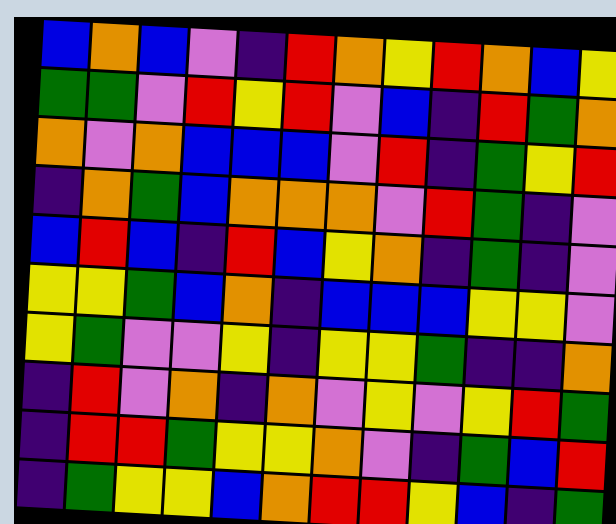[["blue", "orange", "blue", "violet", "indigo", "red", "orange", "yellow", "red", "orange", "blue", "yellow"], ["green", "green", "violet", "red", "yellow", "red", "violet", "blue", "indigo", "red", "green", "orange"], ["orange", "violet", "orange", "blue", "blue", "blue", "violet", "red", "indigo", "green", "yellow", "red"], ["indigo", "orange", "green", "blue", "orange", "orange", "orange", "violet", "red", "green", "indigo", "violet"], ["blue", "red", "blue", "indigo", "red", "blue", "yellow", "orange", "indigo", "green", "indigo", "violet"], ["yellow", "yellow", "green", "blue", "orange", "indigo", "blue", "blue", "blue", "yellow", "yellow", "violet"], ["yellow", "green", "violet", "violet", "yellow", "indigo", "yellow", "yellow", "green", "indigo", "indigo", "orange"], ["indigo", "red", "violet", "orange", "indigo", "orange", "violet", "yellow", "violet", "yellow", "red", "green"], ["indigo", "red", "red", "green", "yellow", "yellow", "orange", "violet", "indigo", "green", "blue", "red"], ["indigo", "green", "yellow", "yellow", "blue", "orange", "red", "red", "yellow", "blue", "indigo", "green"]]